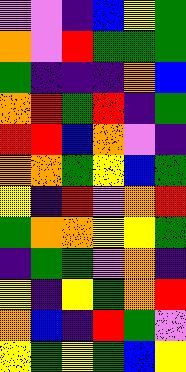[["violet", "violet", "indigo", "blue", "yellow", "green"], ["orange", "violet", "red", "green", "green", "green"], ["green", "indigo", "indigo", "indigo", "orange", "blue"], ["orange", "red", "green", "red", "indigo", "green"], ["red", "red", "blue", "orange", "violet", "indigo"], ["orange", "orange", "green", "yellow", "blue", "green"], ["yellow", "indigo", "red", "violet", "orange", "red"], ["green", "orange", "orange", "yellow", "yellow", "green"], ["indigo", "green", "green", "violet", "orange", "indigo"], ["yellow", "indigo", "yellow", "green", "orange", "red"], ["orange", "blue", "indigo", "red", "green", "violet"], ["yellow", "green", "yellow", "green", "blue", "yellow"]]